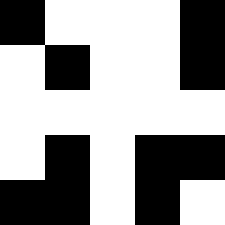[["black", "white", "white", "white", "black"], ["white", "black", "white", "white", "black"], ["white", "white", "white", "white", "white"], ["white", "black", "white", "black", "black"], ["black", "black", "white", "black", "white"]]